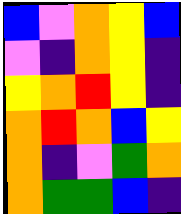[["blue", "violet", "orange", "yellow", "blue"], ["violet", "indigo", "orange", "yellow", "indigo"], ["yellow", "orange", "red", "yellow", "indigo"], ["orange", "red", "orange", "blue", "yellow"], ["orange", "indigo", "violet", "green", "orange"], ["orange", "green", "green", "blue", "indigo"]]